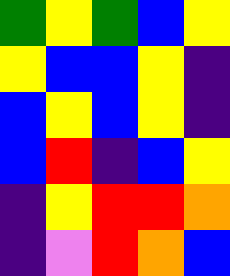[["green", "yellow", "green", "blue", "yellow"], ["yellow", "blue", "blue", "yellow", "indigo"], ["blue", "yellow", "blue", "yellow", "indigo"], ["blue", "red", "indigo", "blue", "yellow"], ["indigo", "yellow", "red", "red", "orange"], ["indigo", "violet", "red", "orange", "blue"]]